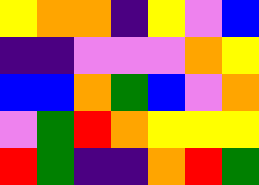[["yellow", "orange", "orange", "indigo", "yellow", "violet", "blue"], ["indigo", "indigo", "violet", "violet", "violet", "orange", "yellow"], ["blue", "blue", "orange", "green", "blue", "violet", "orange"], ["violet", "green", "red", "orange", "yellow", "yellow", "yellow"], ["red", "green", "indigo", "indigo", "orange", "red", "green"]]